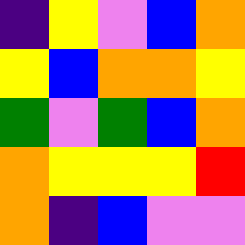[["indigo", "yellow", "violet", "blue", "orange"], ["yellow", "blue", "orange", "orange", "yellow"], ["green", "violet", "green", "blue", "orange"], ["orange", "yellow", "yellow", "yellow", "red"], ["orange", "indigo", "blue", "violet", "violet"]]